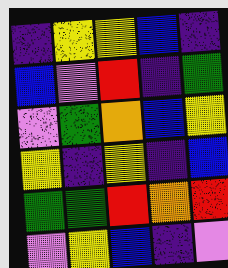[["indigo", "yellow", "yellow", "blue", "indigo"], ["blue", "violet", "red", "indigo", "green"], ["violet", "green", "orange", "blue", "yellow"], ["yellow", "indigo", "yellow", "indigo", "blue"], ["green", "green", "red", "orange", "red"], ["violet", "yellow", "blue", "indigo", "violet"]]